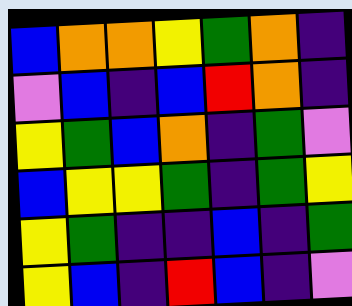[["blue", "orange", "orange", "yellow", "green", "orange", "indigo"], ["violet", "blue", "indigo", "blue", "red", "orange", "indigo"], ["yellow", "green", "blue", "orange", "indigo", "green", "violet"], ["blue", "yellow", "yellow", "green", "indigo", "green", "yellow"], ["yellow", "green", "indigo", "indigo", "blue", "indigo", "green"], ["yellow", "blue", "indigo", "red", "blue", "indigo", "violet"]]